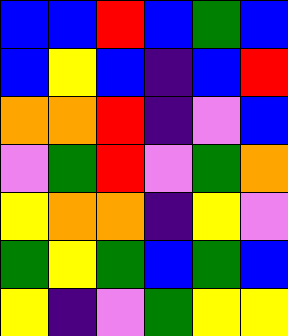[["blue", "blue", "red", "blue", "green", "blue"], ["blue", "yellow", "blue", "indigo", "blue", "red"], ["orange", "orange", "red", "indigo", "violet", "blue"], ["violet", "green", "red", "violet", "green", "orange"], ["yellow", "orange", "orange", "indigo", "yellow", "violet"], ["green", "yellow", "green", "blue", "green", "blue"], ["yellow", "indigo", "violet", "green", "yellow", "yellow"]]